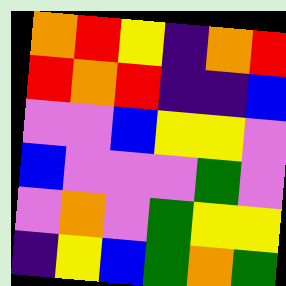[["orange", "red", "yellow", "indigo", "orange", "red"], ["red", "orange", "red", "indigo", "indigo", "blue"], ["violet", "violet", "blue", "yellow", "yellow", "violet"], ["blue", "violet", "violet", "violet", "green", "violet"], ["violet", "orange", "violet", "green", "yellow", "yellow"], ["indigo", "yellow", "blue", "green", "orange", "green"]]